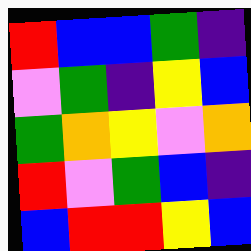[["red", "blue", "blue", "green", "indigo"], ["violet", "green", "indigo", "yellow", "blue"], ["green", "orange", "yellow", "violet", "orange"], ["red", "violet", "green", "blue", "indigo"], ["blue", "red", "red", "yellow", "blue"]]